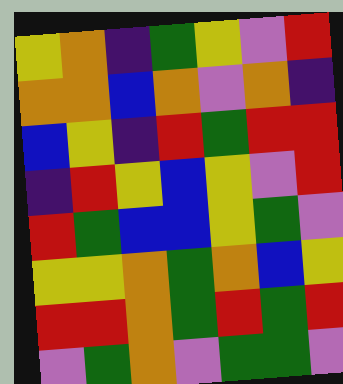[["yellow", "orange", "indigo", "green", "yellow", "violet", "red"], ["orange", "orange", "blue", "orange", "violet", "orange", "indigo"], ["blue", "yellow", "indigo", "red", "green", "red", "red"], ["indigo", "red", "yellow", "blue", "yellow", "violet", "red"], ["red", "green", "blue", "blue", "yellow", "green", "violet"], ["yellow", "yellow", "orange", "green", "orange", "blue", "yellow"], ["red", "red", "orange", "green", "red", "green", "red"], ["violet", "green", "orange", "violet", "green", "green", "violet"]]